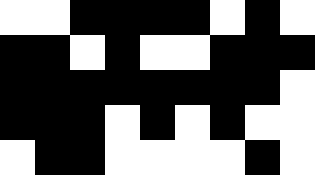[["white", "white", "black", "black", "black", "black", "white", "black", "white"], ["black", "black", "white", "black", "white", "white", "black", "black", "black"], ["black", "black", "black", "black", "black", "black", "black", "black", "white"], ["black", "black", "black", "white", "black", "white", "black", "white", "white"], ["white", "black", "black", "white", "white", "white", "white", "black", "white"]]